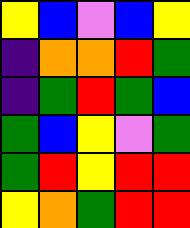[["yellow", "blue", "violet", "blue", "yellow"], ["indigo", "orange", "orange", "red", "green"], ["indigo", "green", "red", "green", "blue"], ["green", "blue", "yellow", "violet", "green"], ["green", "red", "yellow", "red", "red"], ["yellow", "orange", "green", "red", "red"]]